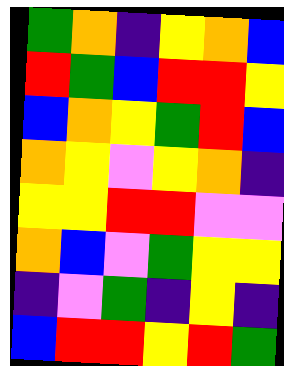[["green", "orange", "indigo", "yellow", "orange", "blue"], ["red", "green", "blue", "red", "red", "yellow"], ["blue", "orange", "yellow", "green", "red", "blue"], ["orange", "yellow", "violet", "yellow", "orange", "indigo"], ["yellow", "yellow", "red", "red", "violet", "violet"], ["orange", "blue", "violet", "green", "yellow", "yellow"], ["indigo", "violet", "green", "indigo", "yellow", "indigo"], ["blue", "red", "red", "yellow", "red", "green"]]